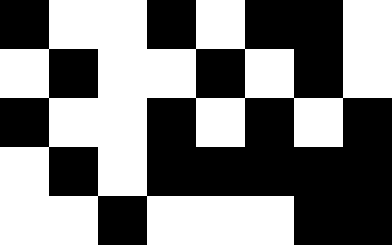[["black", "white", "white", "black", "white", "black", "black", "white"], ["white", "black", "white", "white", "black", "white", "black", "white"], ["black", "white", "white", "black", "white", "black", "white", "black"], ["white", "black", "white", "black", "black", "black", "black", "black"], ["white", "white", "black", "white", "white", "white", "black", "black"]]